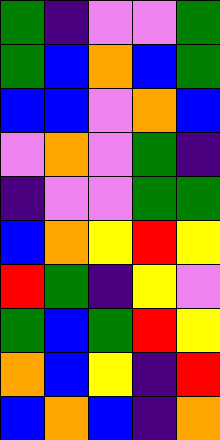[["green", "indigo", "violet", "violet", "green"], ["green", "blue", "orange", "blue", "green"], ["blue", "blue", "violet", "orange", "blue"], ["violet", "orange", "violet", "green", "indigo"], ["indigo", "violet", "violet", "green", "green"], ["blue", "orange", "yellow", "red", "yellow"], ["red", "green", "indigo", "yellow", "violet"], ["green", "blue", "green", "red", "yellow"], ["orange", "blue", "yellow", "indigo", "red"], ["blue", "orange", "blue", "indigo", "orange"]]